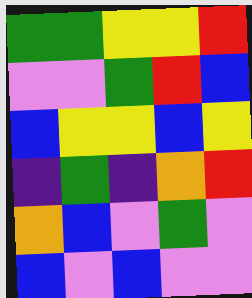[["green", "green", "yellow", "yellow", "red"], ["violet", "violet", "green", "red", "blue"], ["blue", "yellow", "yellow", "blue", "yellow"], ["indigo", "green", "indigo", "orange", "red"], ["orange", "blue", "violet", "green", "violet"], ["blue", "violet", "blue", "violet", "violet"]]